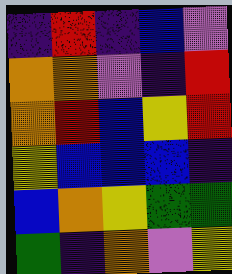[["indigo", "red", "indigo", "blue", "violet"], ["orange", "orange", "violet", "indigo", "red"], ["orange", "red", "blue", "yellow", "red"], ["yellow", "blue", "blue", "blue", "indigo"], ["blue", "orange", "yellow", "green", "green"], ["green", "indigo", "orange", "violet", "yellow"]]